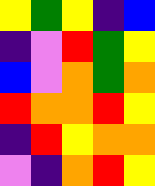[["yellow", "green", "yellow", "indigo", "blue"], ["indigo", "violet", "red", "green", "yellow"], ["blue", "violet", "orange", "green", "orange"], ["red", "orange", "orange", "red", "yellow"], ["indigo", "red", "yellow", "orange", "orange"], ["violet", "indigo", "orange", "red", "yellow"]]